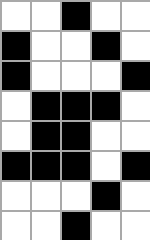[["white", "white", "black", "white", "white"], ["black", "white", "white", "black", "white"], ["black", "white", "white", "white", "black"], ["white", "black", "black", "black", "white"], ["white", "black", "black", "white", "white"], ["black", "black", "black", "white", "black"], ["white", "white", "white", "black", "white"], ["white", "white", "black", "white", "white"]]